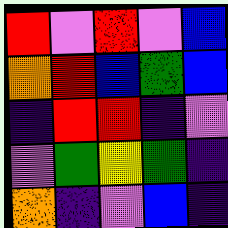[["red", "violet", "red", "violet", "blue"], ["orange", "red", "blue", "green", "blue"], ["indigo", "red", "red", "indigo", "violet"], ["violet", "green", "yellow", "green", "indigo"], ["orange", "indigo", "violet", "blue", "indigo"]]